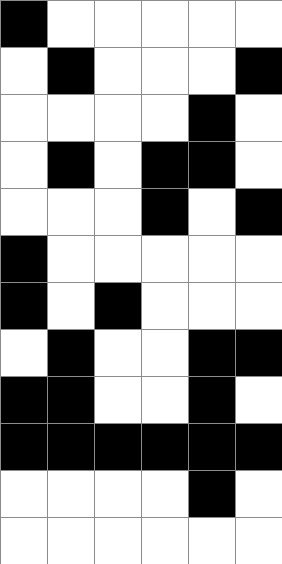[["black", "white", "white", "white", "white", "white"], ["white", "black", "white", "white", "white", "black"], ["white", "white", "white", "white", "black", "white"], ["white", "black", "white", "black", "black", "white"], ["white", "white", "white", "black", "white", "black"], ["black", "white", "white", "white", "white", "white"], ["black", "white", "black", "white", "white", "white"], ["white", "black", "white", "white", "black", "black"], ["black", "black", "white", "white", "black", "white"], ["black", "black", "black", "black", "black", "black"], ["white", "white", "white", "white", "black", "white"], ["white", "white", "white", "white", "white", "white"]]